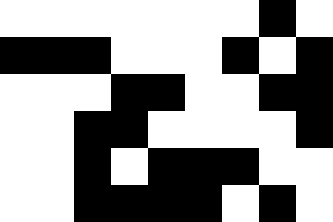[["white", "white", "white", "white", "white", "white", "white", "black", "white"], ["black", "black", "black", "white", "white", "white", "black", "white", "black"], ["white", "white", "white", "black", "black", "white", "white", "black", "black"], ["white", "white", "black", "black", "white", "white", "white", "white", "black"], ["white", "white", "black", "white", "black", "black", "black", "white", "white"], ["white", "white", "black", "black", "black", "black", "white", "black", "white"]]